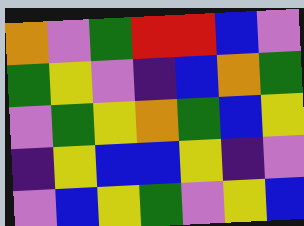[["orange", "violet", "green", "red", "red", "blue", "violet"], ["green", "yellow", "violet", "indigo", "blue", "orange", "green"], ["violet", "green", "yellow", "orange", "green", "blue", "yellow"], ["indigo", "yellow", "blue", "blue", "yellow", "indigo", "violet"], ["violet", "blue", "yellow", "green", "violet", "yellow", "blue"]]